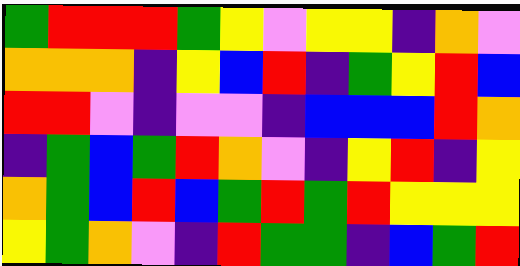[["green", "red", "red", "red", "green", "yellow", "violet", "yellow", "yellow", "indigo", "orange", "violet"], ["orange", "orange", "orange", "indigo", "yellow", "blue", "red", "indigo", "green", "yellow", "red", "blue"], ["red", "red", "violet", "indigo", "violet", "violet", "indigo", "blue", "blue", "blue", "red", "orange"], ["indigo", "green", "blue", "green", "red", "orange", "violet", "indigo", "yellow", "red", "indigo", "yellow"], ["orange", "green", "blue", "red", "blue", "green", "red", "green", "red", "yellow", "yellow", "yellow"], ["yellow", "green", "orange", "violet", "indigo", "red", "green", "green", "indigo", "blue", "green", "red"]]